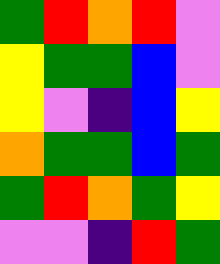[["green", "red", "orange", "red", "violet"], ["yellow", "green", "green", "blue", "violet"], ["yellow", "violet", "indigo", "blue", "yellow"], ["orange", "green", "green", "blue", "green"], ["green", "red", "orange", "green", "yellow"], ["violet", "violet", "indigo", "red", "green"]]